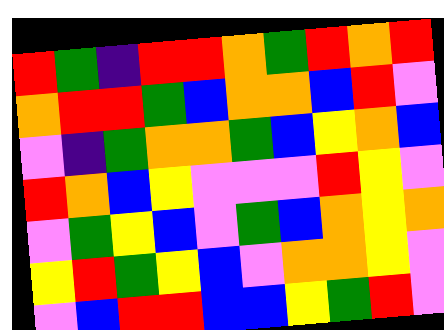[["red", "green", "indigo", "red", "red", "orange", "green", "red", "orange", "red"], ["orange", "red", "red", "green", "blue", "orange", "orange", "blue", "red", "violet"], ["violet", "indigo", "green", "orange", "orange", "green", "blue", "yellow", "orange", "blue"], ["red", "orange", "blue", "yellow", "violet", "violet", "violet", "red", "yellow", "violet"], ["violet", "green", "yellow", "blue", "violet", "green", "blue", "orange", "yellow", "orange"], ["yellow", "red", "green", "yellow", "blue", "violet", "orange", "orange", "yellow", "violet"], ["violet", "blue", "red", "red", "blue", "blue", "yellow", "green", "red", "violet"]]